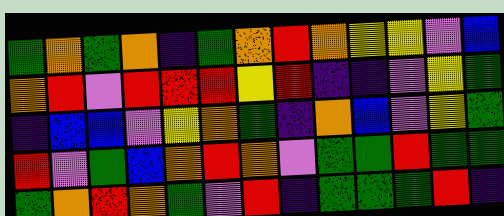[["green", "orange", "green", "orange", "indigo", "green", "orange", "red", "orange", "yellow", "yellow", "violet", "blue"], ["orange", "red", "violet", "red", "red", "red", "yellow", "red", "indigo", "indigo", "violet", "yellow", "green"], ["indigo", "blue", "blue", "violet", "yellow", "orange", "green", "indigo", "orange", "blue", "violet", "yellow", "green"], ["red", "violet", "green", "blue", "orange", "red", "orange", "violet", "green", "green", "red", "green", "green"], ["green", "orange", "red", "orange", "green", "violet", "red", "indigo", "green", "green", "green", "red", "indigo"]]